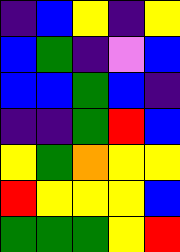[["indigo", "blue", "yellow", "indigo", "yellow"], ["blue", "green", "indigo", "violet", "blue"], ["blue", "blue", "green", "blue", "indigo"], ["indigo", "indigo", "green", "red", "blue"], ["yellow", "green", "orange", "yellow", "yellow"], ["red", "yellow", "yellow", "yellow", "blue"], ["green", "green", "green", "yellow", "red"]]